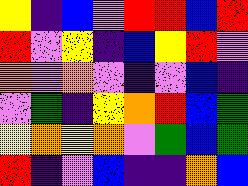[["yellow", "indigo", "blue", "violet", "red", "red", "blue", "red"], ["red", "violet", "yellow", "indigo", "blue", "yellow", "red", "violet"], ["orange", "violet", "orange", "violet", "indigo", "violet", "blue", "indigo"], ["violet", "green", "indigo", "yellow", "orange", "red", "blue", "green"], ["yellow", "orange", "yellow", "orange", "violet", "green", "blue", "green"], ["red", "indigo", "violet", "blue", "indigo", "indigo", "orange", "blue"]]